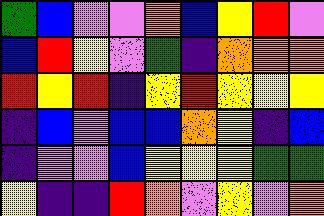[["green", "blue", "violet", "violet", "orange", "blue", "yellow", "red", "violet"], ["blue", "red", "yellow", "violet", "green", "indigo", "orange", "orange", "orange"], ["red", "yellow", "red", "indigo", "yellow", "red", "yellow", "yellow", "yellow"], ["indigo", "blue", "violet", "blue", "blue", "orange", "yellow", "indigo", "blue"], ["indigo", "violet", "violet", "blue", "yellow", "yellow", "yellow", "green", "green"], ["yellow", "indigo", "indigo", "red", "orange", "violet", "yellow", "violet", "orange"]]